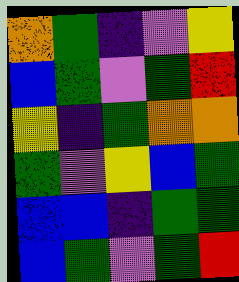[["orange", "green", "indigo", "violet", "yellow"], ["blue", "green", "violet", "green", "red"], ["yellow", "indigo", "green", "orange", "orange"], ["green", "violet", "yellow", "blue", "green"], ["blue", "blue", "indigo", "green", "green"], ["blue", "green", "violet", "green", "red"]]